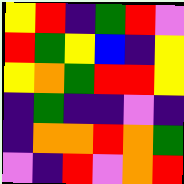[["yellow", "red", "indigo", "green", "red", "violet"], ["red", "green", "yellow", "blue", "indigo", "yellow"], ["yellow", "orange", "green", "red", "red", "yellow"], ["indigo", "green", "indigo", "indigo", "violet", "indigo"], ["indigo", "orange", "orange", "red", "orange", "green"], ["violet", "indigo", "red", "violet", "orange", "red"]]